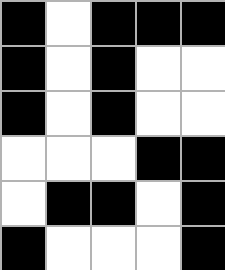[["black", "white", "black", "black", "black"], ["black", "white", "black", "white", "white"], ["black", "white", "black", "white", "white"], ["white", "white", "white", "black", "black"], ["white", "black", "black", "white", "black"], ["black", "white", "white", "white", "black"]]